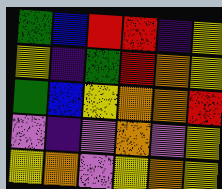[["green", "blue", "red", "red", "indigo", "yellow"], ["yellow", "indigo", "green", "red", "orange", "yellow"], ["green", "blue", "yellow", "orange", "orange", "red"], ["violet", "indigo", "violet", "orange", "violet", "yellow"], ["yellow", "orange", "violet", "yellow", "orange", "yellow"]]